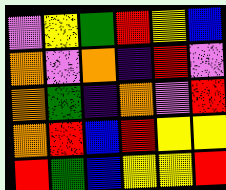[["violet", "yellow", "green", "red", "yellow", "blue"], ["orange", "violet", "orange", "indigo", "red", "violet"], ["orange", "green", "indigo", "orange", "violet", "red"], ["orange", "red", "blue", "red", "yellow", "yellow"], ["red", "green", "blue", "yellow", "yellow", "red"]]